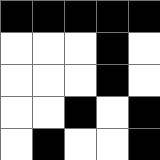[["black", "black", "black", "black", "black"], ["white", "white", "white", "black", "white"], ["white", "white", "white", "black", "white"], ["white", "white", "black", "white", "black"], ["white", "black", "white", "white", "black"]]